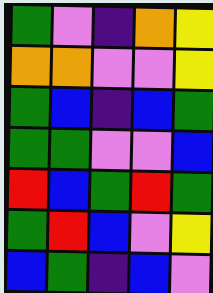[["green", "violet", "indigo", "orange", "yellow"], ["orange", "orange", "violet", "violet", "yellow"], ["green", "blue", "indigo", "blue", "green"], ["green", "green", "violet", "violet", "blue"], ["red", "blue", "green", "red", "green"], ["green", "red", "blue", "violet", "yellow"], ["blue", "green", "indigo", "blue", "violet"]]